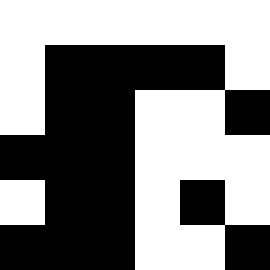[["white", "white", "white", "white", "white", "white"], ["white", "black", "black", "black", "black", "white"], ["white", "black", "black", "white", "white", "black"], ["black", "black", "black", "white", "white", "white"], ["white", "black", "black", "white", "black", "white"], ["black", "black", "black", "white", "white", "black"]]